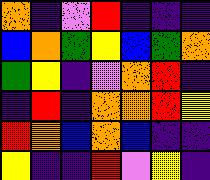[["orange", "indigo", "violet", "red", "indigo", "indigo", "indigo"], ["blue", "orange", "green", "yellow", "blue", "green", "orange"], ["green", "yellow", "indigo", "violet", "orange", "red", "indigo"], ["indigo", "red", "indigo", "orange", "orange", "red", "yellow"], ["red", "orange", "blue", "orange", "blue", "indigo", "indigo"], ["yellow", "indigo", "indigo", "red", "violet", "yellow", "indigo"]]